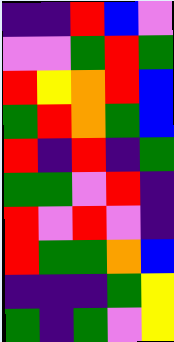[["indigo", "indigo", "red", "blue", "violet"], ["violet", "violet", "green", "red", "green"], ["red", "yellow", "orange", "red", "blue"], ["green", "red", "orange", "green", "blue"], ["red", "indigo", "red", "indigo", "green"], ["green", "green", "violet", "red", "indigo"], ["red", "violet", "red", "violet", "indigo"], ["red", "green", "green", "orange", "blue"], ["indigo", "indigo", "indigo", "green", "yellow"], ["green", "indigo", "green", "violet", "yellow"]]